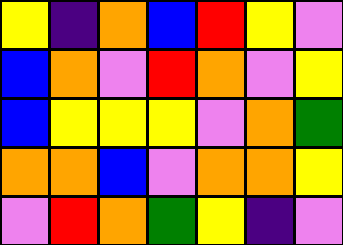[["yellow", "indigo", "orange", "blue", "red", "yellow", "violet"], ["blue", "orange", "violet", "red", "orange", "violet", "yellow"], ["blue", "yellow", "yellow", "yellow", "violet", "orange", "green"], ["orange", "orange", "blue", "violet", "orange", "orange", "yellow"], ["violet", "red", "orange", "green", "yellow", "indigo", "violet"]]